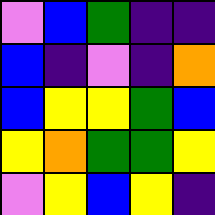[["violet", "blue", "green", "indigo", "indigo"], ["blue", "indigo", "violet", "indigo", "orange"], ["blue", "yellow", "yellow", "green", "blue"], ["yellow", "orange", "green", "green", "yellow"], ["violet", "yellow", "blue", "yellow", "indigo"]]